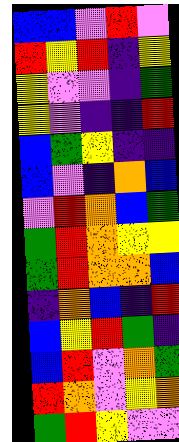[["blue", "blue", "violet", "red", "violet"], ["red", "yellow", "red", "indigo", "yellow"], ["yellow", "violet", "violet", "indigo", "green"], ["yellow", "violet", "indigo", "indigo", "red"], ["blue", "green", "yellow", "indigo", "indigo"], ["blue", "violet", "indigo", "orange", "blue"], ["violet", "red", "orange", "blue", "green"], ["green", "red", "orange", "yellow", "yellow"], ["green", "red", "orange", "orange", "blue"], ["indigo", "orange", "blue", "indigo", "red"], ["blue", "yellow", "red", "green", "indigo"], ["blue", "red", "violet", "orange", "green"], ["red", "orange", "violet", "yellow", "orange"], ["green", "red", "yellow", "violet", "violet"]]